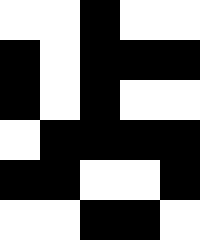[["white", "white", "black", "white", "white"], ["black", "white", "black", "black", "black"], ["black", "white", "black", "white", "white"], ["white", "black", "black", "black", "black"], ["black", "black", "white", "white", "black"], ["white", "white", "black", "black", "white"]]